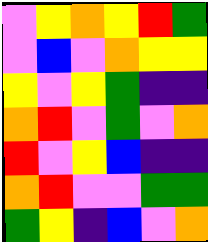[["violet", "yellow", "orange", "yellow", "red", "green"], ["violet", "blue", "violet", "orange", "yellow", "yellow"], ["yellow", "violet", "yellow", "green", "indigo", "indigo"], ["orange", "red", "violet", "green", "violet", "orange"], ["red", "violet", "yellow", "blue", "indigo", "indigo"], ["orange", "red", "violet", "violet", "green", "green"], ["green", "yellow", "indigo", "blue", "violet", "orange"]]